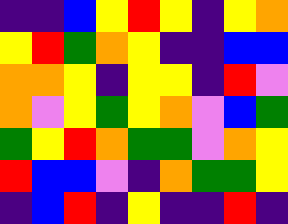[["indigo", "indigo", "blue", "yellow", "red", "yellow", "indigo", "yellow", "orange"], ["yellow", "red", "green", "orange", "yellow", "indigo", "indigo", "blue", "blue"], ["orange", "orange", "yellow", "indigo", "yellow", "yellow", "indigo", "red", "violet"], ["orange", "violet", "yellow", "green", "yellow", "orange", "violet", "blue", "green"], ["green", "yellow", "red", "orange", "green", "green", "violet", "orange", "yellow"], ["red", "blue", "blue", "violet", "indigo", "orange", "green", "green", "yellow"], ["indigo", "blue", "red", "indigo", "yellow", "indigo", "indigo", "red", "indigo"]]